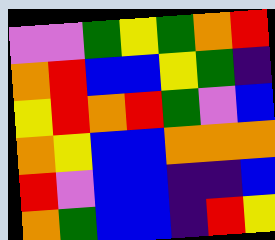[["violet", "violet", "green", "yellow", "green", "orange", "red"], ["orange", "red", "blue", "blue", "yellow", "green", "indigo"], ["yellow", "red", "orange", "red", "green", "violet", "blue"], ["orange", "yellow", "blue", "blue", "orange", "orange", "orange"], ["red", "violet", "blue", "blue", "indigo", "indigo", "blue"], ["orange", "green", "blue", "blue", "indigo", "red", "yellow"]]